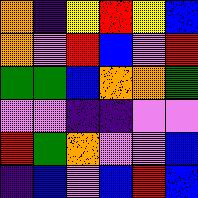[["orange", "indigo", "yellow", "red", "yellow", "blue"], ["orange", "violet", "red", "blue", "violet", "red"], ["green", "green", "blue", "orange", "orange", "green"], ["violet", "violet", "indigo", "indigo", "violet", "violet"], ["red", "green", "orange", "violet", "violet", "blue"], ["indigo", "blue", "violet", "blue", "red", "blue"]]